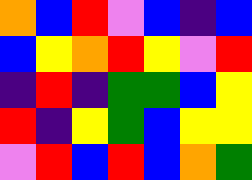[["orange", "blue", "red", "violet", "blue", "indigo", "blue"], ["blue", "yellow", "orange", "red", "yellow", "violet", "red"], ["indigo", "red", "indigo", "green", "green", "blue", "yellow"], ["red", "indigo", "yellow", "green", "blue", "yellow", "yellow"], ["violet", "red", "blue", "red", "blue", "orange", "green"]]